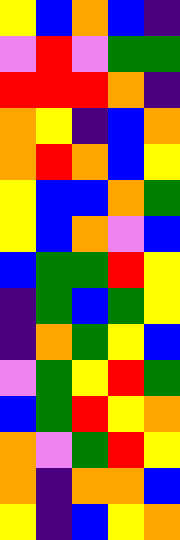[["yellow", "blue", "orange", "blue", "indigo"], ["violet", "red", "violet", "green", "green"], ["red", "red", "red", "orange", "indigo"], ["orange", "yellow", "indigo", "blue", "orange"], ["orange", "red", "orange", "blue", "yellow"], ["yellow", "blue", "blue", "orange", "green"], ["yellow", "blue", "orange", "violet", "blue"], ["blue", "green", "green", "red", "yellow"], ["indigo", "green", "blue", "green", "yellow"], ["indigo", "orange", "green", "yellow", "blue"], ["violet", "green", "yellow", "red", "green"], ["blue", "green", "red", "yellow", "orange"], ["orange", "violet", "green", "red", "yellow"], ["orange", "indigo", "orange", "orange", "blue"], ["yellow", "indigo", "blue", "yellow", "orange"]]